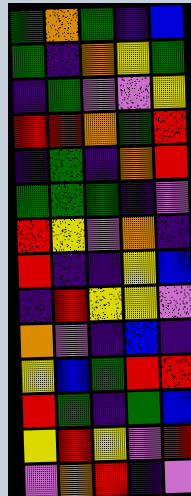[["green", "orange", "green", "indigo", "blue"], ["green", "indigo", "orange", "yellow", "green"], ["indigo", "green", "violet", "violet", "yellow"], ["red", "red", "orange", "green", "red"], ["indigo", "green", "indigo", "orange", "red"], ["green", "green", "green", "indigo", "violet"], ["red", "yellow", "violet", "orange", "indigo"], ["red", "indigo", "indigo", "yellow", "blue"], ["indigo", "red", "yellow", "yellow", "violet"], ["orange", "violet", "indigo", "blue", "indigo"], ["yellow", "blue", "green", "red", "red"], ["red", "green", "indigo", "green", "blue"], ["yellow", "red", "yellow", "violet", "red"], ["violet", "orange", "red", "indigo", "violet"]]